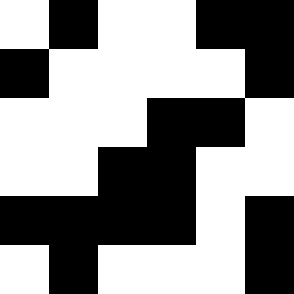[["white", "black", "white", "white", "black", "black"], ["black", "white", "white", "white", "white", "black"], ["white", "white", "white", "black", "black", "white"], ["white", "white", "black", "black", "white", "white"], ["black", "black", "black", "black", "white", "black"], ["white", "black", "white", "white", "white", "black"]]